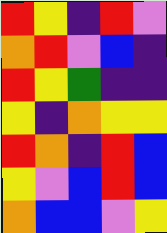[["red", "yellow", "indigo", "red", "violet"], ["orange", "red", "violet", "blue", "indigo"], ["red", "yellow", "green", "indigo", "indigo"], ["yellow", "indigo", "orange", "yellow", "yellow"], ["red", "orange", "indigo", "red", "blue"], ["yellow", "violet", "blue", "red", "blue"], ["orange", "blue", "blue", "violet", "yellow"]]